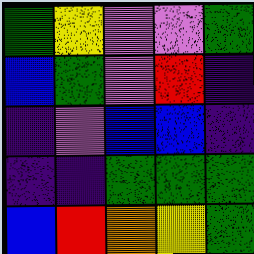[["green", "yellow", "violet", "violet", "green"], ["blue", "green", "violet", "red", "indigo"], ["indigo", "violet", "blue", "blue", "indigo"], ["indigo", "indigo", "green", "green", "green"], ["blue", "red", "orange", "yellow", "green"]]